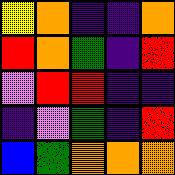[["yellow", "orange", "indigo", "indigo", "orange"], ["red", "orange", "green", "indigo", "red"], ["violet", "red", "red", "indigo", "indigo"], ["indigo", "violet", "green", "indigo", "red"], ["blue", "green", "orange", "orange", "orange"]]